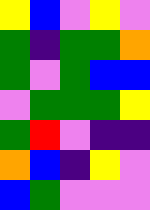[["yellow", "blue", "violet", "yellow", "violet"], ["green", "indigo", "green", "green", "orange"], ["green", "violet", "green", "blue", "blue"], ["violet", "green", "green", "green", "yellow"], ["green", "red", "violet", "indigo", "indigo"], ["orange", "blue", "indigo", "yellow", "violet"], ["blue", "green", "violet", "violet", "violet"]]